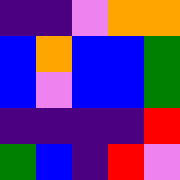[["indigo", "indigo", "violet", "orange", "orange"], ["blue", "orange", "blue", "blue", "green"], ["blue", "violet", "blue", "blue", "green"], ["indigo", "indigo", "indigo", "indigo", "red"], ["green", "blue", "indigo", "red", "violet"]]